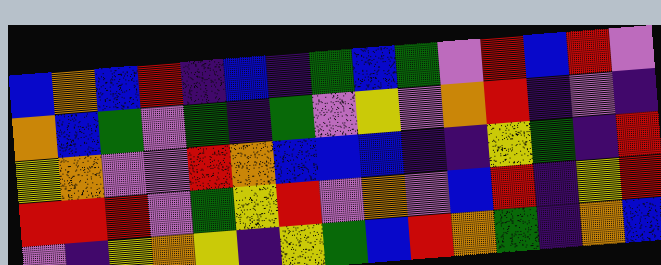[["blue", "orange", "blue", "red", "indigo", "blue", "indigo", "green", "blue", "green", "violet", "red", "blue", "red", "violet"], ["orange", "blue", "green", "violet", "green", "indigo", "green", "violet", "yellow", "violet", "orange", "red", "indigo", "violet", "indigo"], ["yellow", "orange", "violet", "violet", "red", "orange", "blue", "blue", "blue", "indigo", "indigo", "yellow", "green", "indigo", "red"], ["red", "red", "red", "violet", "green", "yellow", "red", "violet", "orange", "violet", "blue", "red", "indigo", "yellow", "red"], ["violet", "indigo", "yellow", "orange", "yellow", "indigo", "yellow", "green", "blue", "red", "orange", "green", "indigo", "orange", "blue"]]